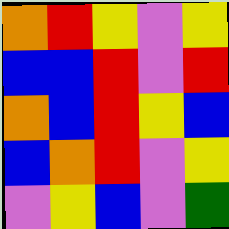[["orange", "red", "yellow", "violet", "yellow"], ["blue", "blue", "red", "violet", "red"], ["orange", "blue", "red", "yellow", "blue"], ["blue", "orange", "red", "violet", "yellow"], ["violet", "yellow", "blue", "violet", "green"]]